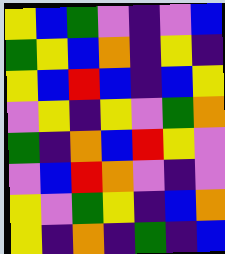[["yellow", "blue", "green", "violet", "indigo", "violet", "blue"], ["green", "yellow", "blue", "orange", "indigo", "yellow", "indigo"], ["yellow", "blue", "red", "blue", "indigo", "blue", "yellow"], ["violet", "yellow", "indigo", "yellow", "violet", "green", "orange"], ["green", "indigo", "orange", "blue", "red", "yellow", "violet"], ["violet", "blue", "red", "orange", "violet", "indigo", "violet"], ["yellow", "violet", "green", "yellow", "indigo", "blue", "orange"], ["yellow", "indigo", "orange", "indigo", "green", "indigo", "blue"]]